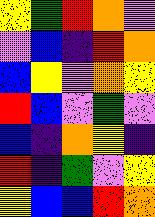[["yellow", "green", "red", "orange", "violet"], ["violet", "blue", "indigo", "red", "orange"], ["blue", "yellow", "violet", "orange", "yellow"], ["red", "blue", "violet", "green", "violet"], ["blue", "indigo", "orange", "yellow", "indigo"], ["red", "indigo", "green", "violet", "yellow"], ["yellow", "blue", "blue", "red", "orange"]]